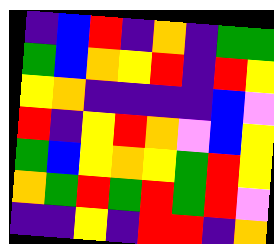[["indigo", "blue", "red", "indigo", "orange", "indigo", "green", "green"], ["green", "blue", "orange", "yellow", "red", "indigo", "red", "yellow"], ["yellow", "orange", "indigo", "indigo", "indigo", "indigo", "blue", "violet"], ["red", "indigo", "yellow", "red", "orange", "violet", "blue", "yellow"], ["green", "blue", "yellow", "orange", "yellow", "green", "red", "yellow"], ["orange", "green", "red", "green", "red", "green", "red", "violet"], ["indigo", "indigo", "yellow", "indigo", "red", "red", "indigo", "orange"]]